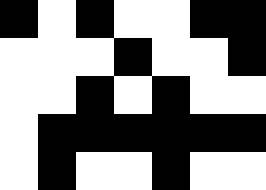[["black", "white", "black", "white", "white", "black", "black"], ["white", "white", "white", "black", "white", "white", "black"], ["white", "white", "black", "white", "black", "white", "white"], ["white", "black", "black", "black", "black", "black", "black"], ["white", "black", "white", "white", "black", "white", "white"]]